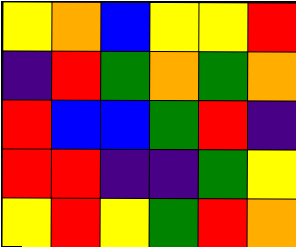[["yellow", "orange", "blue", "yellow", "yellow", "red"], ["indigo", "red", "green", "orange", "green", "orange"], ["red", "blue", "blue", "green", "red", "indigo"], ["red", "red", "indigo", "indigo", "green", "yellow"], ["yellow", "red", "yellow", "green", "red", "orange"]]